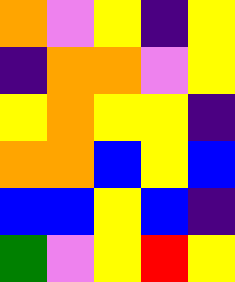[["orange", "violet", "yellow", "indigo", "yellow"], ["indigo", "orange", "orange", "violet", "yellow"], ["yellow", "orange", "yellow", "yellow", "indigo"], ["orange", "orange", "blue", "yellow", "blue"], ["blue", "blue", "yellow", "blue", "indigo"], ["green", "violet", "yellow", "red", "yellow"]]